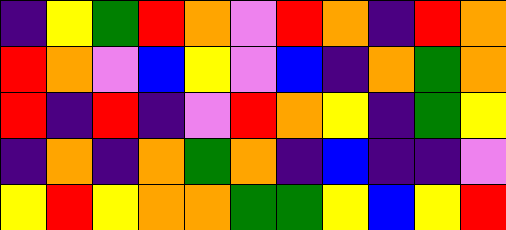[["indigo", "yellow", "green", "red", "orange", "violet", "red", "orange", "indigo", "red", "orange"], ["red", "orange", "violet", "blue", "yellow", "violet", "blue", "indigo", "orange", "green", "orange"], ["red", "indigo", "red", "indigo", "violet", "red", "orange", "yellow", "indigo", "green", "yellow"], ["indigo", "orange", "indigo", "orange", "green", "orange", "indigo", "blue", "indigo", "indigo", "violet"], ["yellow", "red", "yellow", "orange", "orange", "green", "green", "yellow", "blue", "yellow", "red"]]